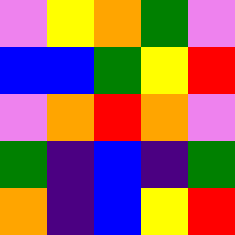[["violet", "yellow", "orange", "green", "violet"], ["blue", "blue", "green", "yellow", "red"], ["violet", "orange", "red", "orange", "violet"], ["green", "indigo", "blue", "indigo", "green"], ["orange", "indigo", "blue", "yellow", "red"]]